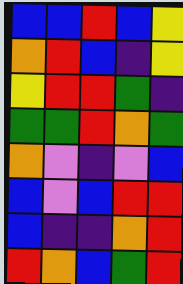[["blue", "blue", "red", "blue", "yellow"], ["orange", "red", "blue", "indigo", "yellow"], ["yellow", "red", "red", "green", "indigo"], ["green", "green", "red", "orange", "green"], ["orange", "violet", "indigo", "violet", "blue"], ["blue", "violet", "blue", "red", "red"], ["blue", "indigo", "indigo", "orange", "red"], ["red", "orange", "blue", "green", "red"]]